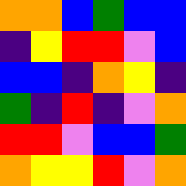[["orange", "orange", "blue", "green", "blue", "blue"], ["indigo", "yellow", "red", "red", "violet", "blue"], ["blue", "blue", "indigo", "orange", "yellow", "indigo"], ["green", "indigo", "red", "indigo", "violet", "orange"], ["red", "red", "violet", "blue", "blue", "green"], ["orange", "yellow", "yellow", "red", "violet", "orange"]]